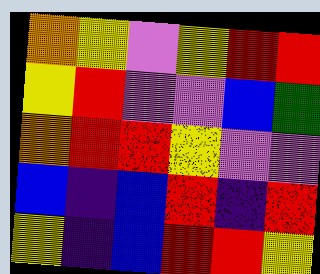[["orange", "yellow", "violet", "yellow", "red", "red"], ["yellow", "red", "violet", "violet", "blue", "green"], ["orange", "red", "red", "yellow", "violet", "violet"], ["blue", "indigo", "blue", "red", "indigo", "red"], ["yellow", "indigo", "blue", "red", "red", "yellow"]]